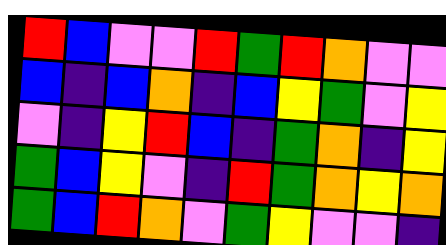[["red", "blue", "violet", "violet", "red", "green", "red", "orange", "violet", "violet"], ["blue", "indigo", "blue", "orange", "indigo", "blue", "yellow", "green", "violet", "yellow"], ["violet", "indigo", "yellow", "red", "blue", "indigo", "green", "orange", "indigo", "yellow"], ["green", "blue", "yellow", "violet", "indigo", "red", "green", "orange", "yellow", "orange"], ["green", "blue", "red", "orange", "violet", "green", "yellow", "violet", "violet", "indigo"]]